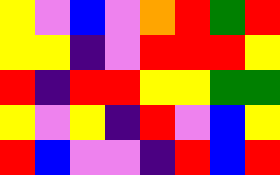[["yellow", "violet", "blue", "violet", "orange", "red", "green", "red"], ["yellow", "yellow", "indigo", "violet", "red", "red", "red", "yellow"], ["red", "indigo", "red", "red", "yellow", "yellow", "green", "green"], ["yellow", "violet", "yellow", "indigo", "red", "violet", "blue", "yellow"], ["red", "blue", "violet", "violet", "indigo", "red", "blue", "red"]]